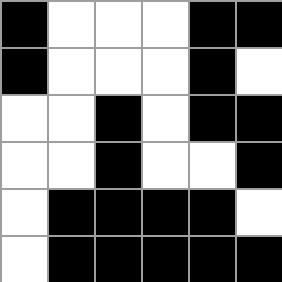[["black", "white", "white", "white", "black", "black"], ["black", "white", "white", "white", "black", "white"], ["white", "white", "black", "white", "black", "black"], ["white", "white", "black", "white", "white", "black"], ["white", "black", "black", "black", "black", "white"], ["white", "black", "black", "black", "black", "black"]]